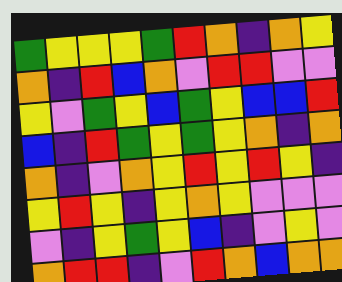[["green", "yellow", "yellow", "yellow", "green", "red", "orange", "indigo", "orange", "yellow"], ["orange", "indigo", "red", "blue", "orange", "violet", "red", "red", "violet", "violet"], ["yellow", "violet", "green", "yellow", "blue", "green", "yellow", "blue", "blue", "red"], ["blue", "indigo", "red", "green", "yellow", "green", "yellow", "orange", "indigo", "orange"], ["orange", "indigo", "violet", "orange", "yellow", "red", "yellow", "red", "yellow", "indigo"], ["yellow", "red", "yellow", "indigo", "yellow", "orange", "yellow", "violet", "violet", "violet"], ["violet", "indigo", "yellow", "green", "yellow", "blue", "indigo", "violet", "yellow", "violet"], ["orange", "red", "red", "indigo", "violet", "red", "orange", "blue", "orange", "orange"]]